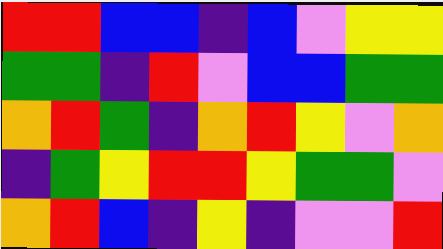[["red", "red", "blue", "blue", "indigo", "blue", "violet", "yellow", "yellow"], ["green", "green", "indigo", "red", "violet", "blue", "blue", "green", "green"], ["orange", "red", "green", "indigo", "orange", "red", "yellow", "violet", "orange"], ["indigo", "green", "yellow", "red", "red", "yellow", "green", "green", "violet"], ["orange", "red", "blue", "indigo", "yellow", "indigo", "violet", "violet", "red"]]